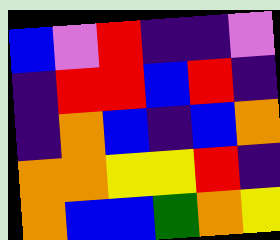[["blue", "violet", "red", "indigo", "indigo", "violet"], ["indigo", "red", "red", "blue", "red", "indigo"], ["indigo", "orange", "blue", "indigo", "blue", "orange"], ["orange", "orange", "yellow", "yellow", "red", "indigo"], ["orange", "blue", "blue", "green", "orange", "yellow"]]